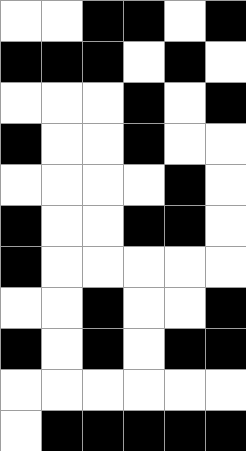[["white", "white", "black", "black", "white", "black"], ["black", "black", "black", "white", "black", "white"], ["white", "white", "white", "black", "white", "black"], ["black", "white", "white", "black", "white", "white"], ["white", "white", "white", "white", "black", "white"], ["black", "white", "white", "black", "black", "white"], ["black", "white", "white", "white", "white", "white"], ["white", "white", "black", "white", "white", "black"], ["black", "white", "black", "white", "black", "black"], ["white", "white", "white", "white", "white", "white"], ["white", "black", "black", "black", "black", "black"]]